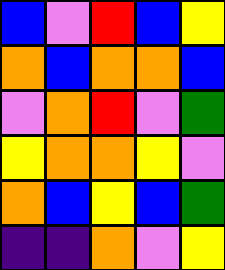[["blue", "violet", "red", "blue", "yellow"], ["orange", "blue", "orange", "orange", "blue"], ["violet", "orange", "red", "violet", "green"], ["yellow", "orange", "orange", "yellow", "violet"], ["orange", "blue", "yellow", "blue", "green"], ["indigo", "indigo", "orange", "violet", "yellow"]]